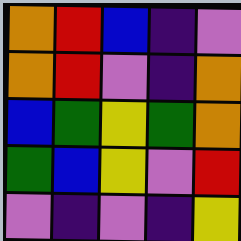[["orange", "red", "blue", "indigo", "violet"], ["orange", "red", "violet", "indigo", "orange"], ["blue", "green", "yellow", "green", "orange"], ["green", "blue", "yellow", "violet", "red"], ["violet", "indigo", "violet", "indigo", "yellow"]]